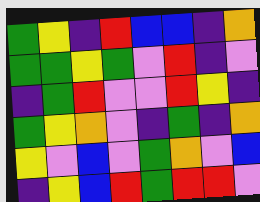[["green", "yellow", "indigo", "red", "blue", "blue", "indigo", "orange"], ["green", "green", "yellow", "green", "violet", "red", "indigo", "violet"], ["indigo", "green", "red", "violet", "violet", "red", "yellow", "indigo"], ["green", "yellow", "orange", "violet", "indigo", "green", "indigo", "orange"], ["yellow", "violet", "blue", "violet", "green", "orange", "violet", "blue"], ["indigo", "yellow", "blue", "red", "green", "red", "red", "violet"]]